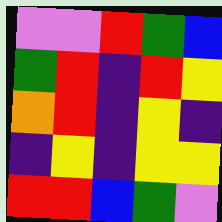[["violet", "violet", "red", "green", "blue"], ["green", "red", "indigo", "red", "yellow"], ["orange", "red", "indigo", "yellow", "indigo"], ["indigo", "yellow", "indigo", "yellow", "yellow"], ["red", "red", "blue", "green", "violet"]]